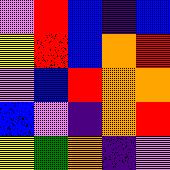[["violet", "red", "blue", "indigo", "blue"], ["yellow", "red", "blue", "orange", "red"], ["violet", "blue", "red", "orange", "orange"], ["blue", "violet", "indigo", "orange", "red"], ["yellow", "green", "orange", "indigo", "violet"]]